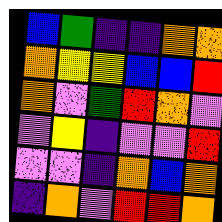[["blue", "green", "indigo", "indigo", "orange", "orange"], ["orange", "yellow", "yellow", "blue", "blue", "red"], ["orange", "violet", "green", "red", "orange", "violet"], ["violet", "yellow", "indigo", "violet", "violet", "red"], ["violet", "violet", "indigo", "orange", "blue", "orange"], ["indigo", "orange", "violet", "red", "red", "orange"]]